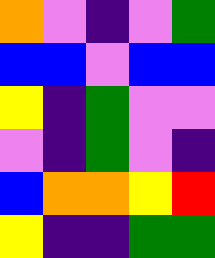[["orange", "violet", "indigo", "violet", "green"], ["blue", "blue", "violet", "blue", "blue"], ["yellow", "indigo", "green", "violet", "violet"], ["violet", "indigo", "green", "violet", "indigo"], ["blue", "orange", "orange", "yellow", "red"], ["yellow", "indigo", "indigo", "green", "green"]]